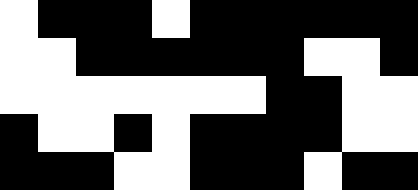[["white", "black", "black", "black", "white", "black", "black", "black", "black", "black", "black"], ["white", "white", "black", "black", "black", "black", "black", "black", "white", "white", "black"], ["white", "white", "white", "white", "white", "white", "white", "black", "black", "white", "white"], ["black", "white", "white", "black", "white", "black", "black", "black", "black", "white", "white"], ["black", "black", "black", "white", "white", "black", "black", "black", "white", "black", "black"]]